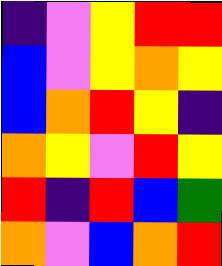[["indigo", "violet", "yellow", "red", "red"], ["blue", "violet", "yellow", "orange", "yellow"], ["blue", "orange", "red", "yellow", "indigo"], ["orange", "yellow", "violet", "red", "yellow"], ["red", "indigo", "red", "blue", "green"], ["orange", "violet", "blue", "orange", "red"]]